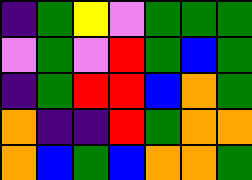[["indigo", "green", "yellow", "violet", "green", "green", "green"], ["violet", "green", "violet", "red", "green", "blue", "green"], ["indigo", "green", "red", "red", "blue", "orange", "green"], ["orange", "indigo", "indigo", "red", "green", "orange", "orange"], ["orange", "blue", "green", "blue", "orange", "orange", "green"]]